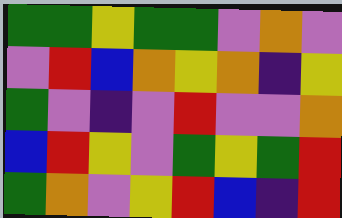[["green", "green", "yellow", "green", "green", "violet", "orange", "violet"], ["violet", "red", "blue", "orange", "yellow", "orange", "indigo", "yellow"], ["green", "violet", "indigo", "violet", "red", "violet", "violet", "orange"], ["blue", "red", "yellow", "violet", "green", "yellow", "green", "red"], ["green", "orange", "violet", "yellow", "red", "blue", "indigo", "red"]]